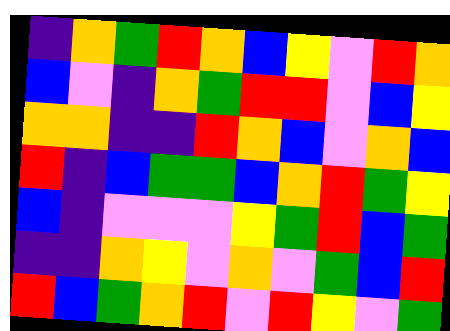[["indigo", "orange", "green", "red", "orange", "blue", "yellow", "violet", "red", "orange"], ["blue", "violet", "indigo", "orange", "green", "red", "red", "violet", "blue", "yellow"], ["orange", "orange", "indigo", "indigo", "red", "orange", "blue", "violet", "orange", "blue"], ["red", "indigo", "blue", "green", "green", "blue", "orange", "red", "green", "yellow"], ["blue", "indigo", "violet", "violet", "violet", "yellow", "green", "red", "blue", "green"], ["indigo", "indigo", "orange", "yellow", "violet", "orange", "violet", "green", "blue", "red"], ["red", "blue", "green", "orange", "red", "violet", "red", "yellow", "violet", "green"]]